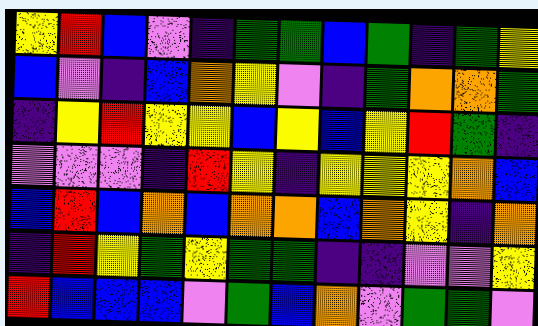[["yellow", "red", "blue", "violet", "indigo", "green", "green", "blue", "green", "indigo", "green", "yellow"], ["blue", "violet", "indigo", "blue", "orange", "yellow", "violet", "indigo", "green", "orange", "orange", "green"], ["indigo", "yellow", "red", "yellow", "yellow", "blue", "yellow", "blue", "yellow", "red", "green", "indigo"], ["violet", "violet", "violet", "indigo", "red", "yellow", "indigo", "yellow", "yellow", "yellow", "orange", "blue"], ["blue", "red", "blue", "orange", "blue", "orange", "orange", "blue", "orange", "yellow", "indigo", "orange"], ["indigo", "red", "yellow", "green", "yellow", "green", "green", "indigo", "indigo", "violet", "violet", "yellow"], ["red", "blue", "blue", "blue", "violet", "green", "blue", "orange", "violet", "green", "green", "violet"]]